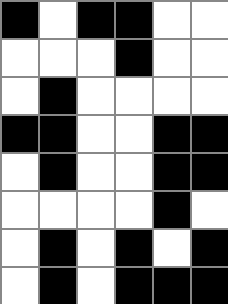[["black", "white", "black", "black", "white", "white"], ["white", "white", "white", "black", "white", "white"], ["white", "black", "white", "white", "white", "white"], ["black", "black", "white", "white", "black", "black"], ["white", "black", "white", "white", "black", "black"], ["white", "white", "white", "white", "black", "white"], ["white", "black", "white", "black", "white", "black"], ["white", "black", "white", "black", "black", "black"]]